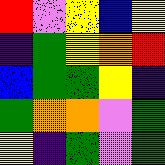[["red", "violet", "yellow", "blue", "yellow"], ["indigo", "green", "yellow", "orange", "red"], ["blue", "green", "green", "yellow", "indigo"], ["green", "orange", "orange", "violet", "green"], ["yellow", "indigo", "green", "violet", "green"]]